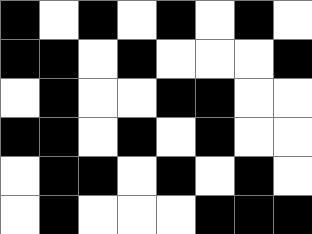[["black", "white", "black", "white", "black", "white", "black", "white"], ["black", "black", "white", "black", "white", "white", "white", "black"], ["white", "black", "white", "white", "black", "black", "white", "white"], ["black", "black", "white", "black", "white", "black", "white", "white"], ["white", "black", "black", "white", "black", "white", "black", "white"], ["white", "black", "white", "white", "white", "black", "black", "black"]]